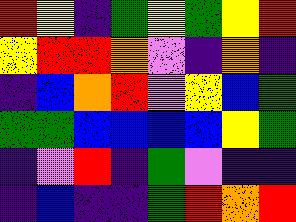[["red", "yellow", "indigo", "green", "yellow", "green", "yellow", "red"], ["yellow", "red", "red", "orange", "violet", "indigo", "orange", "indigo"], ["indigo", "blue", "orange", "red", "violet", "yellow", "blue", "green"], ["green", "green", "blue", "blue", "blue", "blue", "yellow", "green"], ["indigo", "violet", "red", "indigo", "green", "violet", "indigo", "indigo"], ["indigo", "blue", "indigo", "indigo", "green", "red", "orange", "red"]]